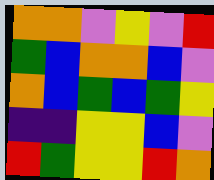[["orange", "orange", "violet", "yellow", "violet", "red"], ["green", "blue", "orange", "orange", "blue", "violet"], ["orange", "blue", "green", "blue", "green", "yellow"], ["indigo", "indigo", "yellow", "yellow", "blue", "violet"], ["red", "green", "yellow", "yellow", "red", "orange"]]